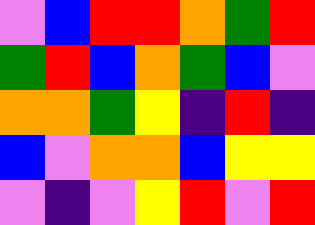[["violet", "blue", "red", "red", "orange", "green", "red"], ["green", "red", "blue", "orange", "green", "blue", "violet"], ["orange", "orange", "green", "yellow", "indigo", "red", "indigo"], ["blue", "violet", "orange", "orange", "blue", "yellow", "yellow"], ["violet", "indigo", "violet", "yellow", "red", "violet", "red"]]